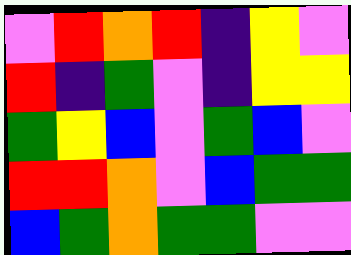[["violet", "red", "orange", "red", "indigo", "yellow", "violet"], ["red", "indigo", "green", "violet", "indigo", "yellow", "yellow"], ["green", "yellow", "blue", "violet", "green", "blue", "violet"], ["red", "red", "orange", "violet", "blue", "green", "green"], ["blue", "green", "orange", "green", "green", "violet", "violet"]]